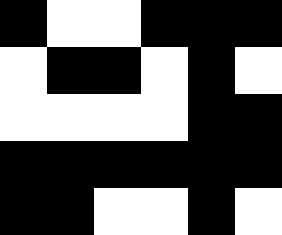[["black", "white", "white", "black", "black", "black"], ["white", "black", "black", "white", "black", "white"], ["white", "white", "white", "white", "black", "black"], ["black", "black", "black", "black", "black", "black"], ["black", "black", "white", "white", "black", "white"]]